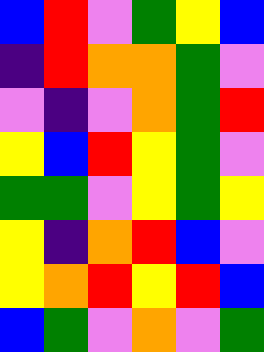[["blue", "red", "violet", "green", "yellow", "blue"], ["indigo", "red", "orange", "orange", "green", "violet"], ["violet", "indigo", "violet", "orange", "green", "red"], ["yellow", "blue", "red", "yellow", "green", "violet"], ["green", "green", "violet", "yellow", "green", "yellow"], ["yellow", "indigo", "orange", "red", "blue", "violet"], ["yellow", "orange", "red", "yellow", "red", "blue"], ["blue", "green", "violet", "orange", "violet", "green"]]